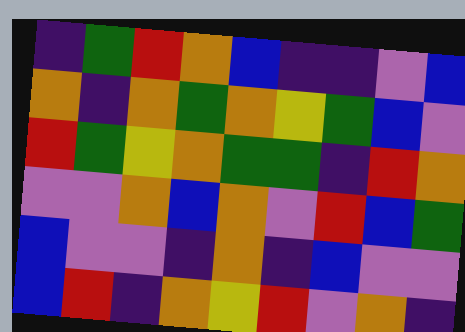[["indigo", "green", "red", "orange", "blue", "indigo", "indigo", "violet", "blue"], ["orange", "indigo", "orange", "green", "orange", "yellow", "green", "blue", "violet"], ["red", "green", "yellow", "orange", "green", "green", "indigo", "red", "orange"], ["violet", "violet", "orange", "blue", "orange", "violet", "red", "blue", "green"], ["blue", "violet", "violet", "indigo", "orange", "indigo", "blue", "violet", "violet"], ["blue", "red", "indigo", "orange", "yellow", "red", "violet", "orange", "indigo"]]